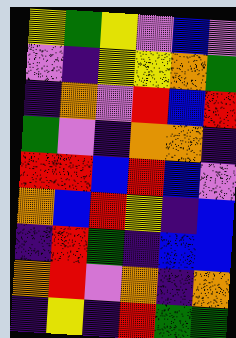[["yellow", "green", "yellow", "violet", "blue", "violet"], ["violet", "indigo", "yellow", "yellow", "orange", "green"], ["indigo", "orange", "violet", "red", "blue", "red"], ["green", "violet", "indigo", "orange", "orange", "indigo"], ["red", "red", "blue", "red", "blue", "violet"], ["orange", "blue", "red", "yellow", "indigo", "blue"], ["indigo", "red", "green", "indigo", "blue", "blue"], ["orange", "red", "violet", "orange", "indigo", "orange"], ["indigo", "yellow", "indigo", "red", "green", "green"]]